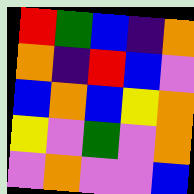[["red", "green", "blue", "indigo", "orange"], ["orange", "indigo", "red", "blue", "violet"], ["blue", "orange", "blue", "yellow", "orange"], ["yellow", "violet", "green", "violet", "orange"], ["violet", "orange", "violet", "violet", "blue"]]